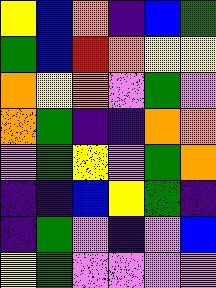[["yellow", "blue", "orange", "indigo", "blue", "green"], ["green", "blue", "red", "orange", "yellow", "yellow"], ["orange", "yellow", "orange", "violet", "green", "violet"], ["orange", "green", "indigo", "indigo", "orange", "orange"], ["violet", "green", "yellow", "violet", "green", "orange"], ["indigo", "indigo", "blue", "yellow", "green", "indigo"], ["indigo", "green", "violet", "indigo", "violet", "blue"], ["yellow", "green", "violet", "violet", "violet", "violet"]]